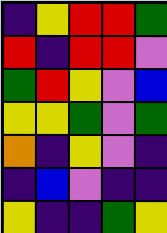[["indigo", "yellow", "red", "red", "green"], ["red", "indigo", "red", "red", "violet"], ["green", "red", "yellow", "violet", "blue"], ["yellow", "yellow", "green", "violet", "green"], ["orange", "indigo", "yellow", "violet", "indigo"], ["indigo", "blue", "violet", "indigo", "indigo"], ["yellow", "indigo", "indigo", "green", "yellow"]]